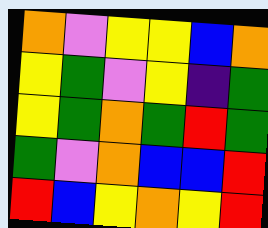[["orange", "violet", "yellow", "yellow", "blue", "orange"], ["yellow", "green", "violet", "yellow", "indigo", "green"], ["yellow", "green", "orange", "green", "red", "green"], ["green", "violet", "orange", "blue", "blue", "red"], ["red", "blue", "yellow", "orange", "yellow", "red"]]